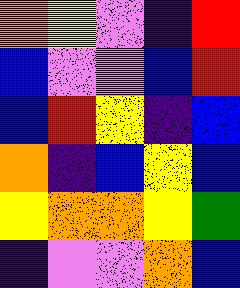[["orange", "yellow", "violet", "indigo", "red"], ["blue", "violet", "violet", "blue", "red"], ["blue", "red", "yellow", "indigo", "blue"], ["orange", "indigo", "blue", "yellow", "blue"], ["yellow", "orange", "orange", "yellow", "green"], ["indigo", "violet", "violet", "orange", "blue"]]